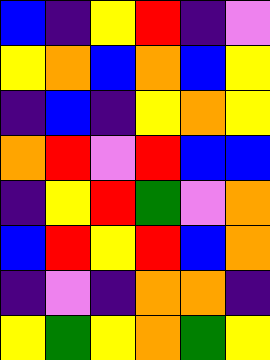[["blue", "indigo", "yellow", "red", "indigo", "violet"], ["yellow", "orange", "blue", "orange", "blue", "yellow"], ["indigo", "blue", "indigo", "yellow", "orange", "yellow"], ["orange", "red", "violet", "red", "blue", "blue"], ["indigo", "yellow", "red", "green", "violet", "orange"], ["blue", "red", "yellow", "red", "blue", "orange"], ["indigo", "violet", "indigo", "orange", "orange", "indigo"], ["yellow", "green", "yellow", "orange", "green", "yellow"]]